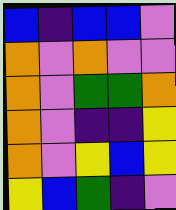[["blue", "indigo", "blue", "blue", "violet"], ["orange", "violet", "orange", "violet", "violet"], ["orange", "violet", "green", "green", "orange"], ["orange", "violet", "indigo", "indigo", "yellow"], ["orange", "violet", "yellow", "blue", "yellow"], ["yellow", "blue", "green", "indigo", "violet"]]